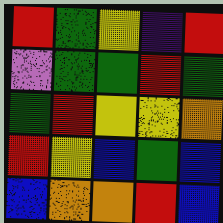[["red", "green", "yellow", "indigo", "red"], ["violet", "green", "green", "red", "green"], ["green", "red", "yellow", "yellow", "orange"], ["red", "yellow", "blue", "green", "blue"], ["blue", "orange", "orange", "red", "blue"]]